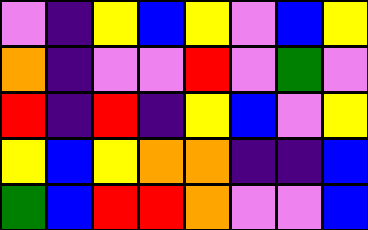[["violet", "indigo", "yellow", "blue", "yellow", "violet", "blue", "yellow"], ["orange", "indigo", "violet", "violet", "red", "violet", "green", "violet"], ["red", "indigo", "red", "indigo", "yellow", "blue", "violet", "yellow"], ["yellow", "blue", "yellow", "orange", "orange", "indigo", "indigo", "blue"], ["green", "blue", "red", "red", "orange", "violet", "violet", "blue"]]